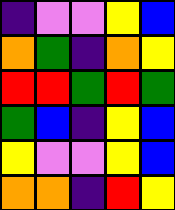[["indigo", "violet", "violet", "yellow", "blue"], ["orange", "green", "indigo", "orange", "yellow"], ["red", "red", "green", "red", "green"], ["green", "blue", "indigo", "yellow", "blue"], ["yellow", "violet", "violet", "yellow", "blue"], ["orange", "orange", "indigo", "red", "yellow"]]